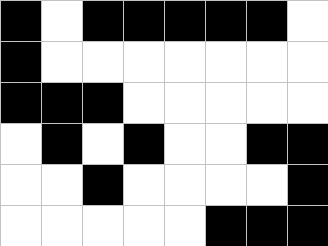[["black", "white", "black", "black", "black", "black", "black", "white"], ["black", "white", "white", "white", "white", "white", "white", "white"], ["black", "black", "black", "white", "white", "white", "white", "white"], ["white", "black", "white", "black", "white", "white", "black", "black"], ["white", "white", "black", "white", "white", "white", "white", "black"], ["white", "white", "white", "white", "white", "black", "black", "black"]]